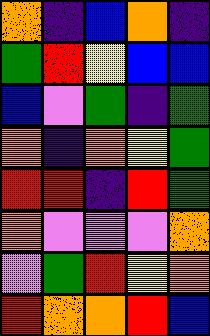[["orange", "indigo", "blue", "orange", "indigo"], ["green", "red", "yellow", "blue", "blue"], ["blue", "violet", "green", "indigo", "green"], ["orange", "indigo", "orange", "yellow", "green"], ["red", "red", "indigo", "red", "green"], ["orange", "violet", "violet", "violet", "orange"], ["violet", "green", "red", "yellow", "orange"], ["red", "orange", "orange", "red", "blue"]]